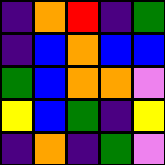[["indigo", "orange", "red", "indigo", "green"], ["indigo", "blue", "orange", "blue", "blue"], ["green", "blue", "orange", "orange", "violet"], ["yellow", "blue", "green", "indigo", "yellow"], ["indigo", "orange", "indigo", "green", "violet"]]